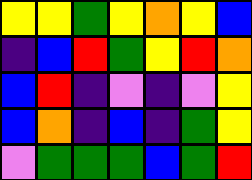[["yellow", "yellow", "green", "yellow", "orange", "yellow", "blue"], ["indigo", "blue", "red", "green", "yellow", "red", "orange"], ["blue", "red", "indigo", "violet", "indigo", "violet", "yellow"], ["blue", "orange", "indigo", "blue", "indigo", "green", "yellow"], ["violet", "green", "green", "green", "blue", "green", "red"]]